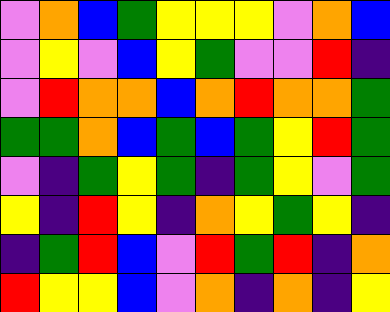[["violet", "orange", "blue", "green", "yellow", "yellow", "yellow", "violet", "orange", "blue"], ["violet", "yellow", "violet", "blue", "yellow", "green", "violet", "violet", "red", "indigo"], ["violet", "red", "orange", "orange", "blue", "orange", "red", "orange", "orange", "green"], ["green", "green", "orange", "blue", "green", "blue", "green", "yellow", "red", "green"], ["violet", "indigo", "green", "yellow", "green", "indigo", "green", "yellow", "violet", "green"], ["yellow", "indigo", "red", "yellow", "indigo", "orange", "yellow", "green", "yellow", "indigo"], ["indigo", "green", "red", "blue", "violet", "red", "green", "red", "indigo", "orange"], ["red", "yellow", "yellow", "blue", "violet", "orange", "indigo", "orange", "indigo", "yellow"]]